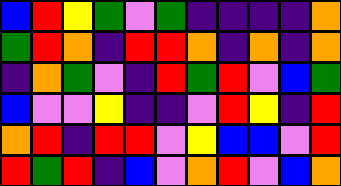[["blue", "red", "yellow", "green", "violet", "green", "indigo", "indigo", "indigo", "indigo", "orange"], ["green", "red", "orange", "indigo", "red", "red", "orange", "indigo", "orange", "indigo", "orange"], ["indigo", "orange", "green", "violet", "indigo", "red", "green", "red", "violet", "blue", "green"], ["blue", "violet", "violet", "yellow", "indigo", "indigo", "violet", "red", "yellow", "indigo", "red"], ["orange", "red", "indigo", "red", "red", "violet", "yellow", "blue", "blue", "violet", "red"], ["red", "green", "red", "indigo", "blue", "violet", "orange", "red", "violet", "blue", "orange"]]